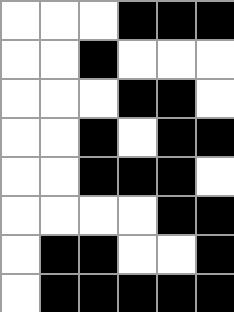[["white", "white", "white", "black", "black", "black"], ["white", "white", "black", "white", "white", "white"], ["white", "white", "white", "black", "black", "white"], ["white", "white", "black", "white", "black", "black"], ["white", "white", "black", "black", "black", "white"], ["white", "white", "white", "white", "black", "black"], ["white", "black", "black", "white", "white", "black"], ["white", "black", "black", "black", "black", "black"]]